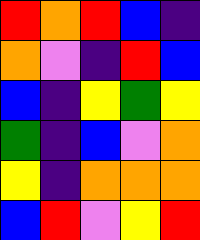[["red", "orange", "red", "blue", "indigo"], ["orange", "violet", "indigo", "red", "blue"], ["blue", "indigo", "yellow", "green", "yellow"], ["green", "indigo", "blue", "violet", "orange"], ["yellow", "indigo", "orange", "orange", "orange"], ["blue", "red", "violet", "yellow", "red"]]